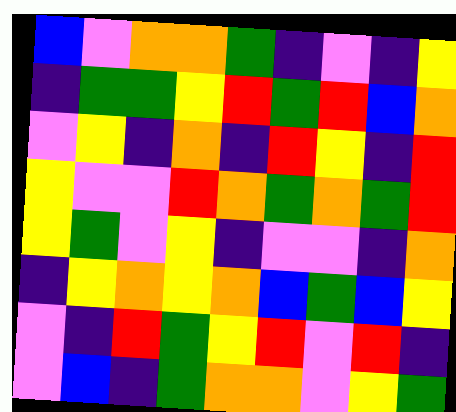[["blue", "violet", "orange", "orange", "green", "indigo", "violet", "indigo", "yellow"], ["indigo", "green", "green", "yellow", "red", "green", "red", "blue", "orange"], ["violet", "yellow", "indigo", "orange", "indigo", "red", "yellow", "indigo", "red"], ["yellow", "violet", "violet", "red", "orange", "green", "orange", "green", "red"], ["yellow", "green", "violet", "yellow", "indigo", "violet", "violet", "indigo", "orange"], ["indigo", "yellow", "orange", "yellow", "orange", "blue", "green", "blue", "yellow"], ["violet", "indigo", "red", "green", "yellow", "red", "violet", "red", "indigo"], ["violet", "blue", "indigo", "green", "orange", "orange", "violet", "yellow", "green"]]